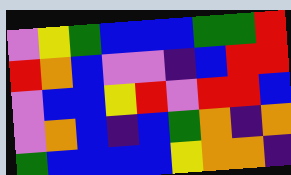[["violet", "yellow", "green", "blue", "blue", "blue", "green", "green", "red"], ["red", "orange", "blue", "violet", "violet", "indigo", "blue", "red", "red"], ["violet", "blue", "blue", "yellow", "red", "violet", "red", "red", "blue"], ["violet", "orange", "blue", "indigo", "blue", "green", "orange", "indigo", "orange"], ["green", "blue", "blue", "blue", "blue", "yellow", "orange", "orange", "indigo"]]